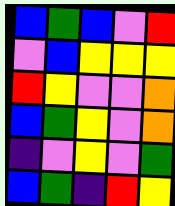[["blue", "green", "blue", "violet", "red"], ["violet", "blue", "yellow", "yellow", "yellow"], ["red", "yellow", "violet", "violet", "orange"], ["blue", "green", "yellow", "violet", "orange"], ["indigo", "violet", "yellow", "violet", "green"], ["blue", "green", "indigo", "red", "yellow"]]